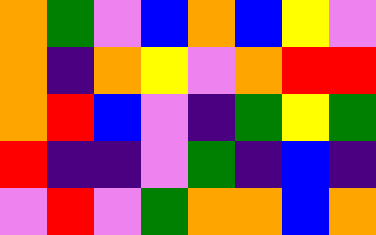[["orange", "green", "violet", "blue", "orange", "blue", "yellow", "violet"], ["orange", "indigo", "orange", "yellow", "violet", "orange", "red", "red"], ["orange", "red", "blue", "violet", "indigo", "green", "yellow", "green"], ["red", "indigo", "indigo", "violet", "green", "indigo", "blue", "indigo"], ["violet", "red", "violet", "green", "orange", "orange", "blue", "orange"]]